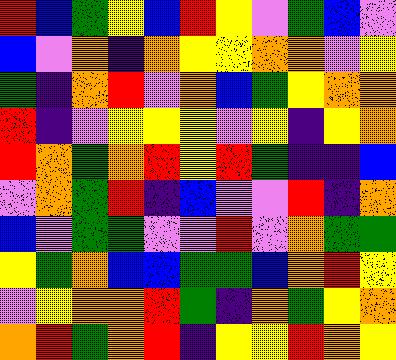[["red", "blue", "green", "yellow", "blue", "red", "yellow", "violet", "green", "blue", "violet"], ["blue", "violet", "orange", "indigo", "orange", "yellow", "yellow", "orange", "orange", "violet", "yellow"], ["green", "indigo", "orange", "red", "violet", "orange", "blue", "green", "yellow", "orange", "orange"], ["red", "indigo", "violet", "yellow", "yellow", "yellow", "violet", "yellow", "indigo", "yellow", "orange"], ["red", "orange", "green", "orange", "red", "yellow", "red", "green", "indigo", "indigo", "blue"], ["violet", "orange", "green", "red", "indigo", "blue", "violet", "violet", "red", "indigo", "orange"], ["blue", "violet", "green", "green", "violet", "violet", "red", "violet", "orange", "green", "green"], ["yellow", "green", "orange", "blue", "blue", "green", "green", "blue", "orange", "red", "yellow"], ["violet", "yellow", "orange", "orange", "red", "green", "indigo", "orange", "green", "yellow", "orange"], ["orange", "red", "green", "orange", "red", "indigo", "yellow", "yellow", "red", "orange", "yellow"]]